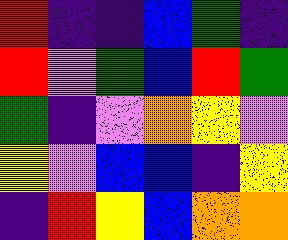[["red", "indigo", "indigo", "blue", "green", "indigo"], ["red", "violet", "green", "blue", "red", "green"], ["green", "indigo", "violet", "orange", "yellow", "violet"], ["yellow", "violet", "blue", "blue", "indigo", "yellow"], ["indigo", "red", "yellow", "blue", "orange", "orange"]]